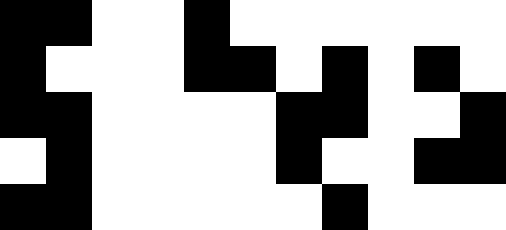[["black", "black", "white", "white", "black", "white", "white", "white", "white", "white", "white"], ["black", "white", "white", "white", "black", "black", "white", "black", "white", "black", "white"], ["black", "black", "white", "white", "white", "white", "black", "black", "white", "white", "black"], ["white", "black", "white", "white", "white", "white", "black", "white", "white", "black", "black"], ["black", "black", "white", "white", "white", "white", "white", "black", "white", "white", "white"]]